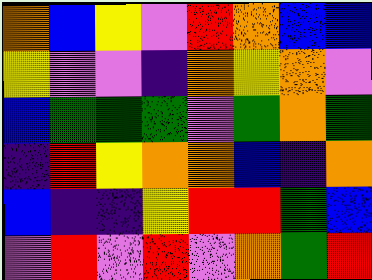[["orange", "blue", "yellow", "violet", "red", "orange", "blue", "blue"], ["yellow", "violet", "violet", "indigo", "orange", "yellow", "orange", "violet"], ["blue", "green", "green", "green", "violet", "green", "orange", "green"], ["indigo", "red", "yellow", "orange", "orange", "blue", "indigo", "orange"], ["blue", "indigo", "indigo", "yellow", "red", "red", "green", "blue"], ["violet", "red", "violet", "red", "violet", "orange", "green", "red"]]